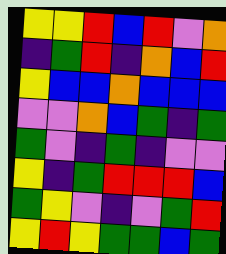[["yellow", "yellow", "red", "blue", "red", "violet", "orange"], ["indigo", "green", "red", "indigo", "orange", "blue", "red"], ["yellow", "blue", "blue", "orange", "blue", "blue", "blue"], ["violet", "violet", "orange", "blue", "green", "indigo", "green"], ["green", "violet", "indigo", "green", "indigo", "violet", "violet"], ["yellow", "indigo", "green", "red", "red", "red", "blue"], ["green", "yellow", "violet", "indigo", "violet", "green", "red"], ["yellow", "red", "yellow", "green", "green", "blue", "green"]]